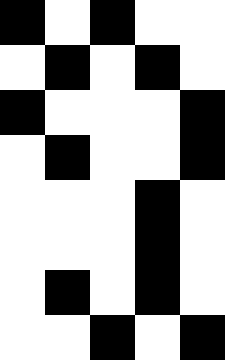[["black", "white", "black", "white", "white"], ["white", "black", "white", "black", "white"], ["black", "white", "white", "white", "black"], ["white", "black", "white", "white", "black"], ["white", "white", "white", "black", "white"], ["white", "white", "white", "black", "white"], ["white", "black", "white", "black", "white"], ["white", "white", "black", "white", "black"]]